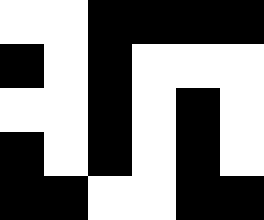[["white", "white", "black", "black", "black", "black"], ["black", "white", "black", "white", "white", "white"], ["white", "white", "black", "white", "black", "white"], ["black", "white", "black", "white", "black", "white"], ["black", "black", "white", "white", "black", "black"]]